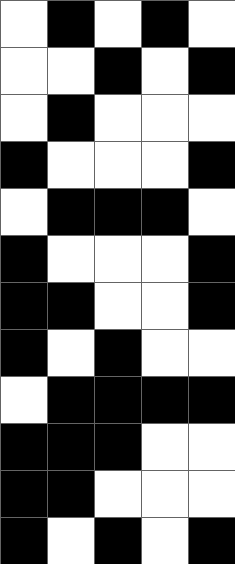[["white", "black", "white", "black", "white"], ["white", "white", "black", "white", "black"], ["white", "black", "white", "white", "white"], ["black", "white", "white", "white", "black"], ["white", "black", "black", "black", "white"], ["black", "white", "white", "white", "black"], ["black", "black", "white", "white", "black"], ["black", "white", "black", "white", "white"], ["white", "black", "black", "black", "black"], ["black", "black", "black", "white", "white"], ["black", "black", "white", "white", "white"], ["black", "white", "black", "white", "black"]]